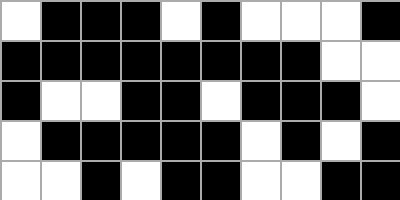[["white", "black", "black", "black", "white", "black", "white", "white", "white", "black"], ["black", "black", "black", "black", "black", "black", "black", "black", "white", "white"], ["black", "white", "white", "black", "black", "white", "black", "black", "black", "white"], ["white", "black", "black", "black", "black", "black", "white", "black", "white", "black"], ["white", "white", "black", "white", "black", "black", "white", "white", "black", "black"]]